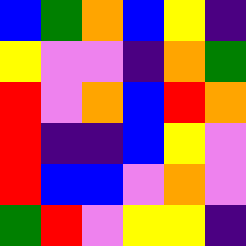[["blue", "green", "orange", "blue", "yellow", "indigo"], ["yellow", "violet", "violet", "indigo", "orange", "green"], ["red", "violet", "orange", "blue", "red", "orange"], ["red", "indigo", "indigo", "blue", "yellow", "violet"], ["red", "blue", "blue", "violet", "orange", "violet"], ["green", "red", "violet", "yellow", "yellow", "indigo"]]